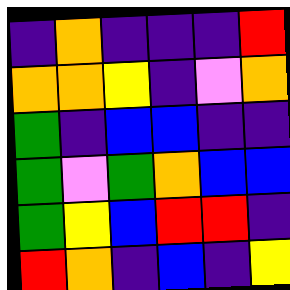[["indigo", "orange", "indigo", "indigo", "indigo", "red"], ["orange", "orange", "yellow", "indigo", "violet", "orange"], ["green", "indigo", "blue", "blue", "indigo", "indigo"], ["green", "violet", "green", "orange", "blue", "blue"], ["green", "yellow", "blue", "red", "red", "indigo"], ["red", "orange", "indigo", "blue", "indigo", "yellow"]]